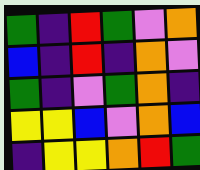[["green", "indigo", "red", "green", "violet", "orange"], ["blue", "indigo", "red", "indigo", "orange", "violet"], ["green", "indigo", "violet", "green", "orange", "indigo"], ["yellow", "yellow", "blue", "violet", "orange", "blue"], ["indigo", "yellow", "yellow", "orange", "red", "green"]]